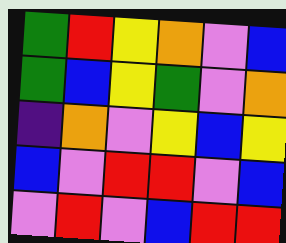[["green", "red", "yellow", "orange", "violet", "blue"], ["green", "blue", "yellow", "green", "violet", "orange"], ["indigo", "orange", "violet", "yellow", "blue", "yellow"], ["blue", "violet", "red", "red", "violet", "blue"], ["violet", "red", "violet", "blue", "red", "red"]]